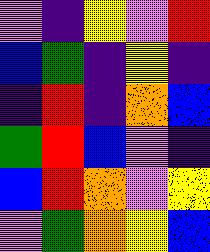[["violet", "indigo", "yellow", "violet", "red"], ["blue", "green", "indigo", "yellow", "indigo"], ["indigo", "red", "indigo", "orange", "blue"], ["green", "red", "blue", "violet", "indigo"], ["blue", "red", "orange", "violet", "yellow"], ["violet", "green", "orange", "yellow", "blue"]]